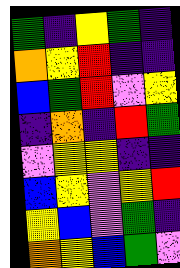[["green", "indigo", "yellow", "green", "indigo"], ["orange", "yellow", "red", "indigo", "indigo"], ["blue", "green", "red", "violet", "yellow"], ["indigo", "orange", "indigo", "red", "green"], ["violet", "yellow", "yellow", "indigo", "indigo"], ["blue", "yellow", "violet", "yellow", "red"], ["yellow", "blue", "violet", "green", "indigo"], ["orange", "yellow", "blue", "green", "violet"]]